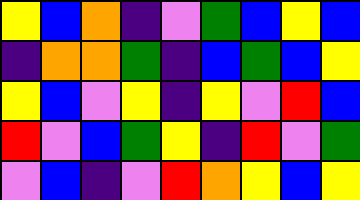[["yellow", "blue", "orange", "indigo", "violet", "green", "blue", "yellow", "blue"], ["indigo", "orange", "orange", "green", "indigo", "blue", "green", "blue", "yellow"], ["yellow", "blue", "violet", "yellow", "indigo", "yellow", "violet", "red", "blue"], ["red", "violet", "blue", "green", "yellow", "indigo", "red", "violet", "green"], ["violet", "blue", "indigo", "violet", "red", "orange", "yellow", "blue", "yellow"]]